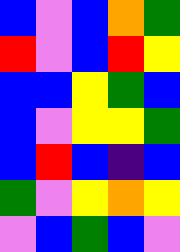[["blue", "violet", "blue", "orange", "green"], ["red", "violet", "blue", "red", "yellow"], ["blue", "blue", "yellow", "green", "blue"], ["blue", "violet", "yellow", "yellow", "green"], ["blue", "red", "blue", "indigo", "blue"], ["green", "violet", "yellow", "orange", "yellow"], ["violet", "blue", "green", "blue", "violet"]]